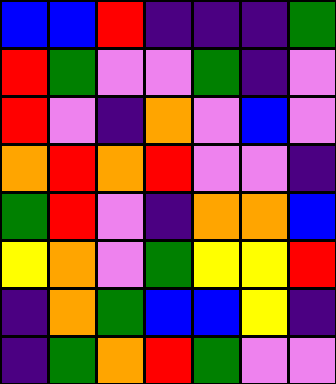[["blue", "blue", "red", "indigo", "indigo", "indigo", "green"], ["red", "green", "violet", "violet", "green", "indigo", "violet"], ["red", "violet", "indigo", "orange", "violet", "blue", "violet"], ["orange", "red", "orange", "red", "violet", "violet", "indigo"], ["green", "red", "violet", "indigo", "orange", "orange", "blue"], ["yellow", "orange", "violet", "green", "yellow", "yellow", "red"], ["indigo", "orange", "green", "blue", "blue", "yellow", "indigo"], ["indigo", "green", "orange", "red", "green", "violet", "violet"]]